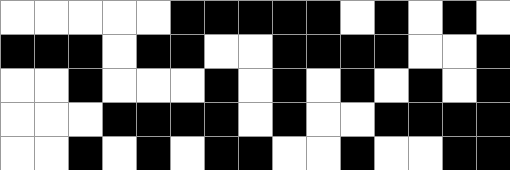[["white", "white", "white", "white", "white", "black", "black", "black", "black", "black", "white", "black", "white", "black", "white"], ["black", "black", "black", "white", "black", "black", "white", "white", "black", "black", "black", "black", "white", "white", "black"], ["white", "white", "black", "white", "white", "white", "black", "white", "black", "white", "black", "white", "black", "white", "black"], ["white", "white", "white", "black", "black", "black", "black", "white", "black", "white", "white", "black", "black", "black", "black"], ["white", "white", "black", "white", "black", "white", "black", "black", "white", "white", "black", "white", "white", "black", "black"]]